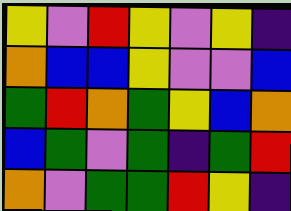[["yellow", "violet", "red", "yellow", "violet", "yellow", "indigo"], ["orange", "blue", "blue", "yellow", "violet", "violet", "blue"], ["green", "red", "orange", "green", "yellow", "blue", "orange"], ["blue", "green", "violet", "green", "indigo", "green", "red"], ["orange", "violet", "green", "green", "red", "yellow", "indigo"]]